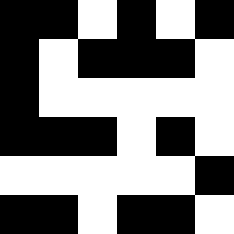[["black", "black", "white", "black", "white", "black"], ["black", "white", "black", "black", "black", "white"], ["black", "white", "white", "white", "white", "white"], ["black", "black", "black", "white", "black", "white"], ["white", "white", "white", "white", "white", "black"], ["black", "black", "white", "black", "black", "white"]]